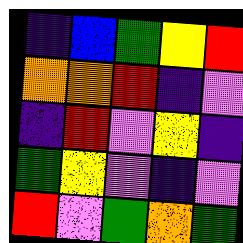[["indigo", "blue", "green", "yellow", "red"], ["orange", "orange", "red", "indigo", "violet"], ["indigo", "red", "violet", "yellow", "indigo"], ["green", "yellow", "violet", "indigo", "violet"], ["red", "violet", "green", "orange", "green"]]